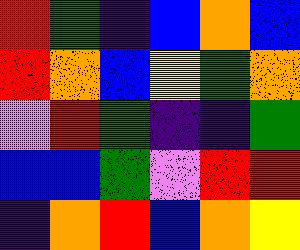[["red", "green", "indigo", "blue", "orange", "blue"], ["red", "orange", "blue", "yellow", "green", "orange"], ["violet", "red", "green", "indigo", "indigo", "green"], ["blue", "blue", "green", "violet", "red", "red"], ["indigo", "orange", "red", "blue", "orange", "yellow"]]